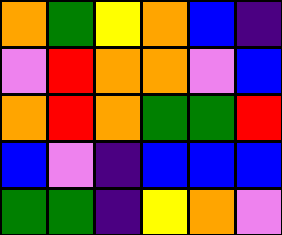[["orange", "green", "yellow", "orange", "blue", "indigo"], ["violet", "red", "orange", "orange", "violet", "blue"], ["orange", "red", "orange", "green", "green", "red"], ["blue", "violet", "indigo", "blue", "blue", "blue"], ["green", "green", "indigo", "yellow", "orange", "violet"]]